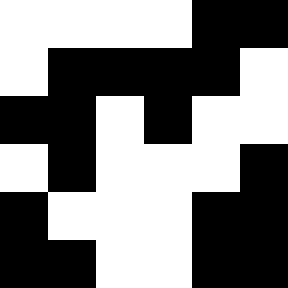[["white", "white", "white", "white", "black", "black"], ["white", "black", "black", "black", "black", "white"], ["black", "black", "white", "black", "white", "white"], ["white", "black", "white", "white", "white", "black"], ["black", "white", "white", "white", "black", "black"], ["black", "black", "white", "white", "black", "black"]]